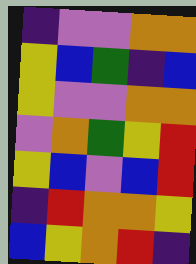[["indigo", "violet", "violet", "orange", "orange"], ["yellow", "blue", "green", "indigo", "blue"], ["yellow", "violet", "violet", "orange", "orange"], ["violet", "orange", "green", "yellow", "red"], ["yellow", "blue", "violet", "blue", "red"], ["indigo", "red", "orange", "orange", "yellow"], ["blue", "yellow", "orange", "red", "indigo"]]